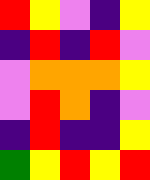[["red", "yellow", "violet", "indigo", "yellow"], ["indigo", "red", "indigo", "red", "violet"], ["violet", "orange", "orange", "orange", "yellow"], ["violet", "red", "orange", "indigo", "violet"], ["indigo", "red", "indigo", "indigo", "yellow"], ["green", "yellow", "red", "yellow", "red"]]